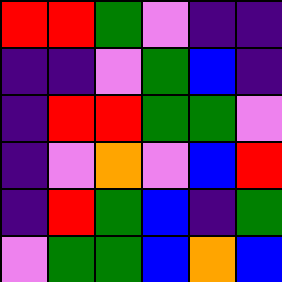[["red", "red", "green", "violet", "indigo", "indigo"], ["indigo", "indigo", "violet", "green", "blue", "indigo"], ["indigo", "red", "red", "green", "green", "violet"], ["indigo", "violet", "orange", "violet", "blue", "red"], ["indigo", "red", "green", "blue", "indigo", "green"], ["violet", "green", "green", "blue", "orange", "blue"]]